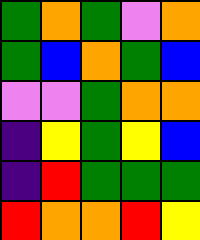[["green", "orange", "green", "violet", "orange"], ["green", "blue", "orange", "green", "blue"], ["violet", "violet", "green", "orange", "orange"], ["indigo", "yellow", "green", "yellow", "blue"], ["indigo", "red", "green", "green", "green"], ["red", "orange", "orange", "red", "yellow"]]